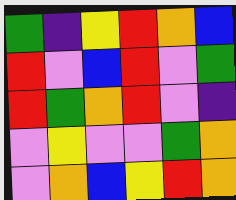[["green", "indigo", "yellow", "red", "orange", "blue"], ["red", "violet", "blue", "red", "violet", "green"], ["red", "green", "orange", "red", "violet", "indigo"], ["violet", "yellow", "violet", "violet", "green", "orange"], ["violet", "orange", "blue", "yellow", "red", "orange"]]